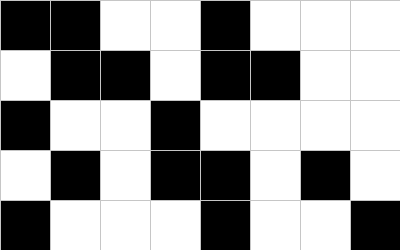[["black", "black", "white", "white", "black", "white", "white", "white"], ["white", "black", "black", "white", "black", "black", "white", "white"], ["black", "white", "white", "black", "white", "white", "white", "white"], ["white", "black", "white", "black", "black", "white", "black", "white"], ["black", "white", "white", "white", "black", "white", "white", "black"]]